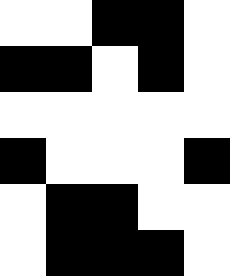[["white", "white", "black", "black", "white"], ["black", "black", "white", "black", "white"], ["white", "white", "white", "white", "white"], ["black", "white", "white", "white", "black"], ["white", "black", "black", "white", "white"], ["white", "black", "black", "black", "white"]]